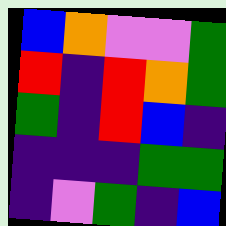[["blue", "orange", "violet", "violet", "green"], ["red", "indigo", "red", "orange", "green"], ["green", "indigo", "red", "blue", "indigo"], ["indigo", "indigo", "indigo", "green", "green"], ["indigo", "violet", "green", "indigo", "blue"]]